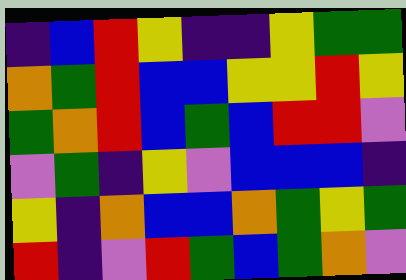[["indigo", "blue", "red", "yellow", "indigo", "indigo", "yellow", "green", "green"], ["orange", "green", "red", "blue", "blue", "yellow", "yellow", "red", "yellow"], ["green", "orange", "red", "blue", "green", "blue", "red", "red", "violet"], ["violet", "green", "indigo", "yellow", "violet", "blue", "blue", "blue", "indigo"], ["yellow", "indigo", "orange", "blue", "blue", "orange", "green", "yellow", "green"], ["red", "indigo", "violet", "red", "green", "blue", "green", "orange", "violet"]]